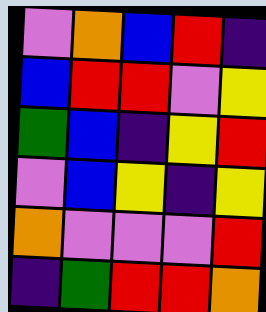[["violet", "orange", "blue", "red", "indigo"], ["blue", "red", "red", "violet", "yellow"], ["green", "blue", "indigo", "yellow", "red"], ["violet", "blue", "yellow", "indigo", "yellow"], ["orange", "violet", "violet", "violet", "red"], ["indigo", "green", "red", "red", "orange"]]